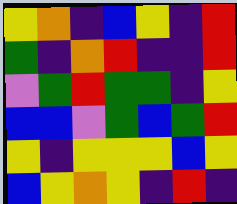[["yellow", "orange", "indigo", "blue", "yellow", "indigo", "red"], ["green", "indigo", "orange", "red", "indigo", "indigo", "red"], ["violet", "green", "red", "green", "green", "indigo", "yellow"], ["blue", "blue", "violet", "green", "blue", "green", "red"], ["yellow", "indigo", "yellow", "yellow", "yellow", "blue", "yellow"], ["blue", "yellow", "orange", "yellow", "indigo", "red", "indigo"]]